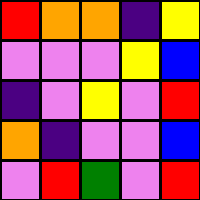[["red", "orange", "orange", "indigo", "yellow"], ["violet", "violet", "violet", "yellow", "blue"], ["indigo", "violet", "yellow", "violet", "red"], ["orange", "indigo", "violet", "violet", "blue"], ["violet", "red", "green", "violet", "red"]]